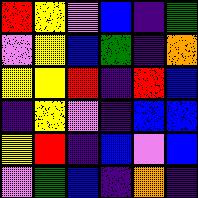[["red", "yellow", "violet", "blue", "indigo", "green"], ["violet", "yellow", "blue", "green", "indigo", "orange"], ["yellow", "yellow", "red", "indigo", "red", "blue"], ["indigo", "yellow", "violet", "indigo", "blue", "blue"], ["yellow", "red", "indigo", "blue", "violet", "blue"], ["violet", "green", "blue", "indigo", "orange", "indigo"]]